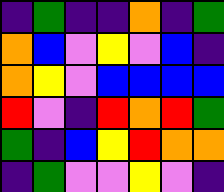[["indigo", "green", "indigo", "indigo", "orange", "indigo", "green"], ["orange", "blue", "violet", "yellow", "violet", "blue", "indigo"], ["orange", "yellow", "violet", "blue", "blue", "blue", "blue"], ["red", "violet", "indigo", "red", "orange", "red", "green"], ["green", "indigo", "blue", "yellow", "red", "orange", "orange"], ["indigo", "green", "violet", "violet", "yellow", "violet", "indigo"]]